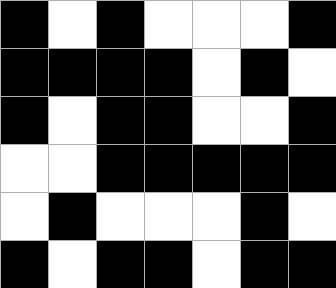[["black", "white", "black", "white", "white", "white", "black"], ["black", "black", "black", "black", "white", "black", "white"], ["black", "white", "black", "black", "white", "white", "black"], ["white", "white", "black", "black", "black", "black", "black"], ["white", "black", "white", "white", "white", "black", "white"], ["black", "white", "black", "black", "white", "black", "black"]]